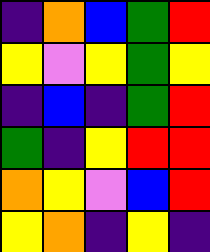[["indigo", "orange", "blue", "green", "red"], ["yellow", "violet", "yellow", "green", "yellow"], ["indigo", "blue", "indigo", "green", "red"], ["green", "indigo", "yellow", "red", "red"], ["orange", "yellow", "violet", "blue", "red"], ["yellow", "orange", "indigo", "yellow", "indigo"]]